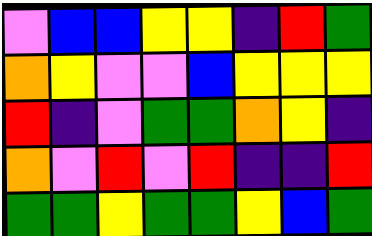[["violet", "blue", "blue", "yellow", "yellow", "indigo", "red", "green"], ["orange", "yellow", "violet", "violet", "blue", "yellow", "yellow", "yellow"], ["red", "indigo", "violet", "green", "green", "orange", "yellow", "indigo"], ["orange", "violet", "red", "violet", "red", "indigo", "indigo", "red"], ["green", "green", "yellow", "green", "green", "yellow", "blue", "green"]]